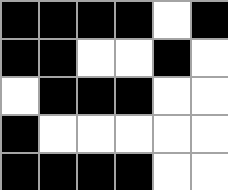[["black", "black", "black", "black", "white", "black"], ["black", "black", "white", "white", "black", "white"], ["white", "black", "black", "black", "white", "white"], ["black", "white", "white", "white", "white", "white"], ["black", "black", "black", "black", "white", "white"]]